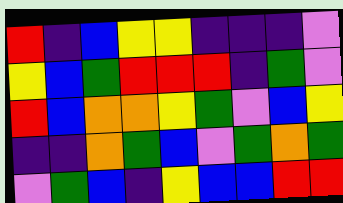[["red", "indigo", "blue", "yellow", "yellow", "indigo", "indigo", "indigo", "violet"], ["yellow", "blue", "green", "red", "red", "red", "indigo", "green", "violet"], ["red", "blue", "orange", "orange", "yellow", "green", "violet", "blue", "yellow"], ["indigo", "indigo", "orange", "green", "blue", "violet", "green", "orange", "green"], ["violet", "green", "blue", "indigo", "yellow", "blue", "blue", "red", "red"]]